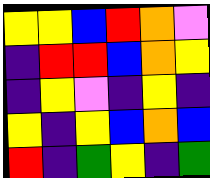[["yellow", "yellow", "blue", "red", "orange", "violet"], ["indigo", "red", "red", "blue", "orange", "yellow"], ["indigo", "yellow", "violet", "indigo", "yellow", "indigo"], ["yellow", "indigo", "yellow", "blue", "orange", "blue"], ["red", "indigo", "green", "yellow", "indigo", "green"]]